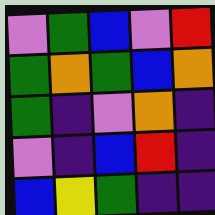[["violet", "green", "blue", "violet", "red"], ["green", "orange", "green", "blue", "orange"], ["green", "indigo", "violet", "orange", "indigo"], ["violet", "indigo", "blue", "red", "indigo"], ["blue", "yellow", "green", "indigo", "indigo"]]